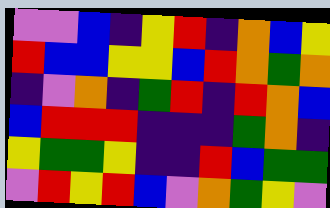[["violet", "violet", "blue", "indigo", "yellow", "red", "indigo", "orange", "blue", "yellow"], ["red", "blue", "blue", "yellow", "yellow", "blue", "red", "orange", "green", "orange"], ["indigo", "violet", "orange", "indigo", "green", "red", "indigo", "red", "orange", "blue"], ["blue", "red", "red", "red", "indigo", "indigo", "indigo", "green", "orange", "indigo"], ["yellow", "green", "green", "yellow", "indigo", "indigo", "red", "blue", "green", "green"], ["violet", "red", "yellow", "red", "blue", "violet", "orange", "green", "yellow", "violet"]]